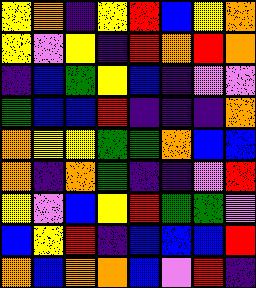[["yellow", "orange", "indigo", "yellow", "red", "blue", "yellow", "orange"], ["yellow", "violet", "yellow", "indigo", "red", "orange", "red", "orange"], ["indigo", "blue", "green", "yellow", "blue", "indigo", "violet", "violet"], ["green", "blue", "blue", "red", "indigo", "indigo", "indigo", "orange"], ["orange", "yellow", "yellow", "green", "green", "orange", "blue", "blue"], ["orange", "indigo", "orange", "green", "indigo", "indigo", "violet", "red"], ["yellow", "violet", "blue", "yellow", "red", "green", "green", "violet"], ["blue", "yellow", "red", "indigo", "blue", "blue", "blue", "red"], ["orange", "blue", "orange", "orange", "blue", "violet", "red", "indigo"]]